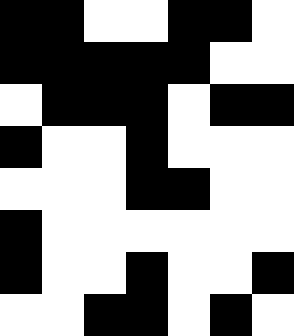[["black", "black", "white", "white", "black", "black", "white"], ["black", "black", "black", "black", "black", "white", "white"], ["white", "black", "black", "black", "white", "black", "black"], ["black", "white", "white", "black", "white", "white", "white"], ["white", "white", "white", "black", "black", "white", "white"], ["black", "white", "white", "white", "white", "white", "white"], ["black", "white", "white", "black", "white", "white", "black"], ["white", "white", "black", "black", "white", "black", "white"]]